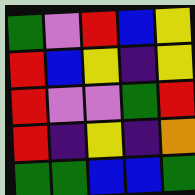[["green", "violet", "red", "blue", "yellow"], ["red", "blue", "yellow", "indigo", "yellow"], ["red", "violet", "violet", "green", "red"], ["red", "indigo", "yellow", "indigo", "orange"], ["green", "green", "blue", "blue", "green"]]